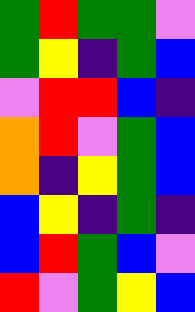[["green", "red", "green", "green", "violet"], ["green", "yellow", "indigo", "green", "blue"], ["violet", "red", "red", "blue", "indigo"], ["orange", "red", "violet", "green", "blue"], ["orange", "indigo", "yellow", "green", "blue"], ["blue", "yellow", "indigo", "green", "indigo"], ["blue", "red", "green", "blue", "violet"], ["red", "violet", "green", "yellow", "blue"]]